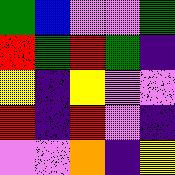[["green", "blue", "violet", "violet", "green"], ["red", "green", "red", "green", "indigo"], ["yellow", "indigo", "yellow", "violet", "violet"], ["red", "indigo", "red", "violet", "indigo"], ["violet", "violet", "orange", "indigo", "yellow"]]